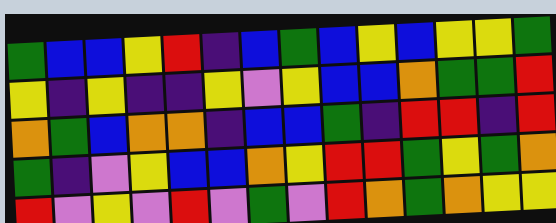[["green", "blue", "blue", "yellow", "red", "indigo", "blue", "green", "blue", "yellow", "blue", "yellow", "yellow", "green"], ["yellow", "indigo", "yellow", "indigo", "indigo", "yellow", "violet", "yellow", "blue", "blue", "orange", "green", "green", "red"], ["orange", "green", "blue", "orange", "orange", "indigo", "blue", "blue", "green", "indigo", "red", "red", "indigo", "red"], ["green", "indigo", "violet", "yellow", "blue", "blue", "orange", "yellow", "red", "red", "green", "yellow", "green", "orange"], ["red", "violet", "yellow", "violet", "red", "violet", "green", "violet", "red", "orange", "green", "orange", "yellow", "yellow"]]